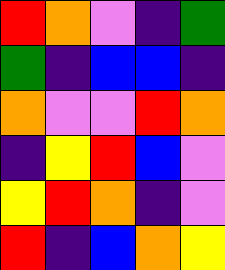[["red", "orange", "violet", "indigo", "green"], ["green", "indigo", "blue", "blue", "indigo"], ["orange", "violet", "violet", "red", "orange"], ["indigo", "yellow", "red", "blue", "violet"], ["yellow", "red", "orange", "indigo", "violet"], ["red", "indigo", "blue", "orange", "yellow"]]